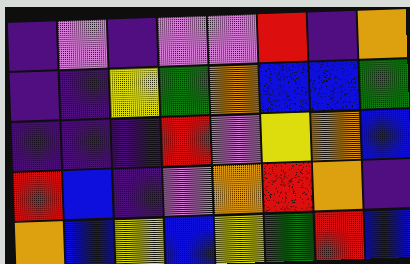[["indigo", "violet", "indigo", "violet", "violet", "red", "indigo", "orange"], ["indigo", "indigo", "yellow", "green", "orange", "blue", "blue", "green"], ["indigo", "indigo", "indigo", "red", "violet", "yellow", "orange", "blue"], ["red", "blue", "indigo", "violet", "orange", "red", "orange", "indigo"], ["orange", "blue", "yellow", "blue", "yellow", "green", "red", "blue"]]